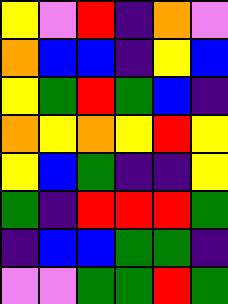[["yellow", "violet", "red", "indigo", "orange", "violet"], ["orange", "blue", "blue", "indigo", "yellow", "blue"], ["yellow", "green", "red", "green", "blue", "indigo"], ["orange", "yellow", "orange", "yellow", "red", "yellow"], ["yellow", "blue", "green", "indigo", "indigo", "yellow"], ["green", "indigo", "red", "red", "red", "green"], ["indigo", "blue", "blue", "green", "green", "indigo"], ["violet", "violet", "green", "green", "red", "green"]]